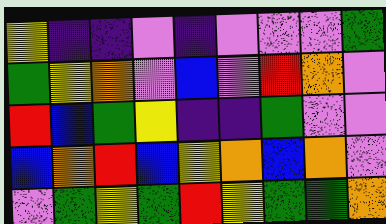[["yellow", "indigo", "indigo", "violet", "indigo", "violet", "violet", "violet", "green"], ["green", "yellow", "orange", "violet", "blue", "violet", "red", "orange", "violet"], ["red", "blue", "green", "yellow", "indigo", "indigo", "green", "violet", "violet"], ["blue", "orange", "red", "blue", "yellow", "orange", "blue", "orange", "violet"], ["violet", "green", "yellow", "green", "red", "yellow", "green", "green", "orange"]]